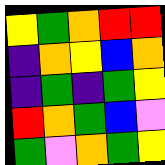[["yellow", "green", "orange", "red", "red"], ["indigo", "orange", "yellow", "blue", "orange"], ["indigo", "green", "indigo", "green", "yellow"], ["red", "orange", "green", "blue", "violet"], ["green", "violet", "orange", "green", "yellow"]]